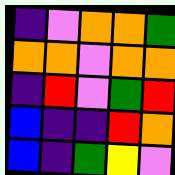[["indigo", "violet", "orange", "orange", "green"], ["orange", "orange", "violet", "orange", "orange"], ["indigo", "red", "violet", "green", "red"], ["blue", "indigo", "indigo", "red", "orange"], ["blue", "indigo", "green", "yellow", "violet"]]